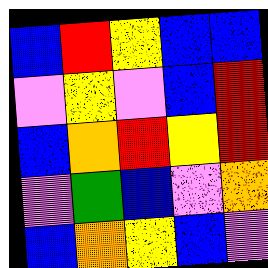[["blue", "red", "yellow", "blue", "blue"], ["violet", "yellow", "violet", "blue", "red"], ["blue", "orange", "red", "yellow", "red"], ["violet", "green", "blue", "violet", "orange"], ["blue", "orange", "yellow", "blue", "violet"]]